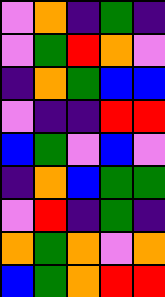[["violet", "orange", "indigo", "green", "indigo"], ["violet", "green", "red", "orange", "violet"], ["indigo", "orange", "green", "blue", "blue"], ["violet", "indigo", "indigo", "red", "red"], ["blue", "green", "violet", "blue", "violet"], ["indigo", "orange", "blue", "green", "green"], ["violet", "red", "indigo", "green", "indigo"], ["orange", "green", "orange", "violet", "orange"], ["blue", "green", "orange", "red", "red"]]